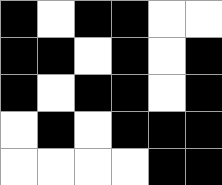[["black", "white", "black", "black", "white", "white"], ["black", "black", "white", "black", "white", "black"], ["black", "white", "black", "black", "white", "black"], ["white", "black", "white", "black", "black", "black"], ["white", "white", "white", "white", "black", "black"]]